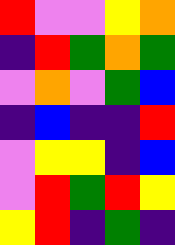[["red", "violet", "violet", "yellow", "orange"], ["indigo", "red", "green", "orange", "green"], ["violet", "orange", "violet", "green", "blue"], ["indigo", "blue", "indigo", "indigo", "red"], ["violet", "yellow", "yellow", "indigo", "blue"], ["violet", "red", "green", "red", "yellow"], ["yellow", "red", "indigo", "green", "indigo"]]